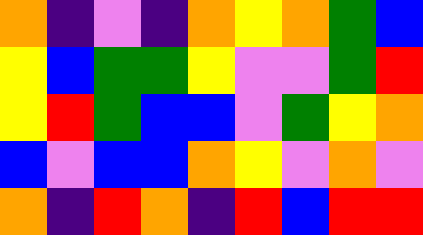[["orange", "indigo", "violet", "indigo", "orange", "yellow", "orange", "green", "blue"], ["yellow", "blue", "green", "green", "yellow", "violet", "violet", "green", "red"], ["yellow", "red", "green", "blue", "blue", "violet", "green", "yellow", "orange"], ["blue", "violet", "blue", "blue", "orange", "yellow", "violet", "orange", "violet"], ["orange", "indigo", "red", "orange", "indigo", "red", "blue", "red", "red"]]